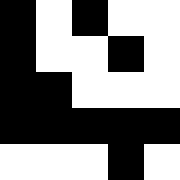[["black", "white", "black", "white", "white"], ["black", "white", "white", "black", "white"], ["black", "black", "white", "white", "white"], ["black", "black", "black", "black", "black"], ["white", "white", "white", "black", "white"]]